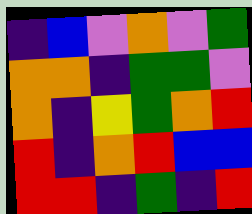[["indigo", "blue", "violet", "orange", "violet", "green"], ["orange", "orange", "indigo", "green", "green", "violet"], ["orange", "indigo", "yellow", "green", "orange", "red"], ["red", "indigo", "orange", "red", "blue", "blue"], ["red", "red", "indigo", "green", "indigo", "red"]]